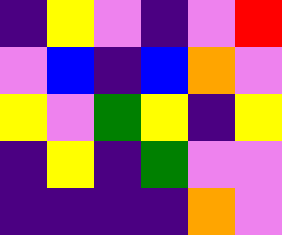[["indigo", "yellow", "violet", "indigo", "violet", "red"], ["violet", "blue", "indigo", "blue", "orange", "violet"], ["yellow", "violet", "green", "yellow", "indigo", "yellow"], ["indigo", "yellow", "indigo", "green", "violet", "violet"], ["indigo", "indigo", "indigo", "indigo", "orange", "violet"]]